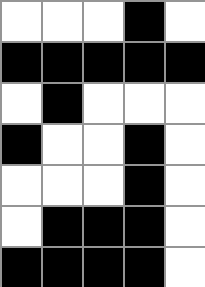[["white", "white", "white", "black", "white"], ["black", "black", "black", "black", "black"], ["white", "black", "white", "white", "white"], ["black", "white", "white", "black", "white"], ["white", "white", "white", "black", "white"], ["white", "black", "black", "black", "white"], ["black", "black", "black", "black", "white"]]